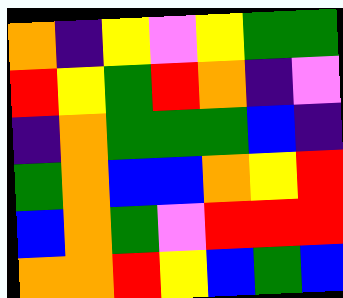[["orange", "indigo", "yellow", "violet", "yellow", "green", "green"], ["red", "yellow", "green", "red", "orange", "indigo", "violet"], ["indigo", "orange", "green", "green", "green", "blue", "indigo"], ["green", "orange", "blue", "blue", "orange", "yellow", "red"], ["blue", "orange", "green", "violet", "red", "red", "red"], ["orange", "orange", "red", "yellow", "blue", "green", "blue"]]